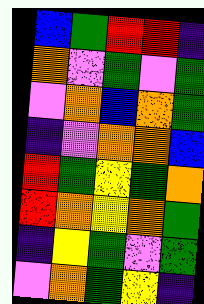[["blue", "green", "red", "red", "indigo"], ["orange", "violet", "green", "violet", "green"], ["violet", "orange", "blue", "orange", "green"], ["indigo", "violet", "orange", "orange", "blue"], ["red", "green", "yellow", "green", "orange"], ["red", "orange", "yellow", "orange", "green"], ["indigo", "yellow", "green", "violet", "green"], ["violet", "orange", "green", "yellow", "indigo"]]